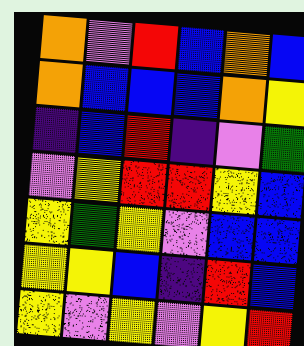[["orange", "violet", "red", "blue", "orange", "blue"], ["orange", "blue", "blue", "blue", "orange", "yellow"], ["indigo", "blue", "red", "indigo", "violet", "green"], ["violet", "yellow", "red", "red", "yellow", "blue"], ["yellow", "green", "yellow", "violet", "blue", "blue"], ["yellow", "yellow", "blue", "indigo", "red", "blue"], ["yellow", "violet", "yellow", "violet", "yellow", "red"]]